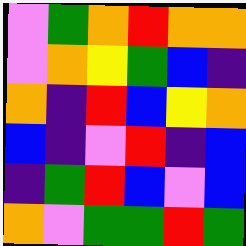[["violet", "green", "orange", "red", "orange", "orange"], ["violet", "orange", "yellow", "green", "blue", "indigo"], ["orange", "indigo", "red", "blue", "yellow", "orange"], ["blue", "indigo", "violet", "red", "indigo", "blue"], ["indigo", "green", "red", "blue", "violet", "blue"], ["orange", "violet", "green", "green", "red", "green"]]